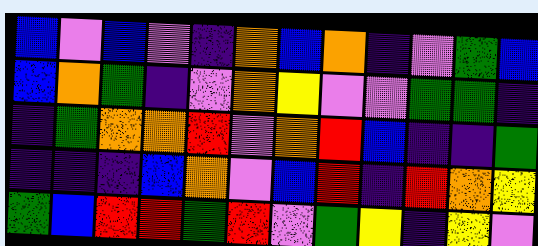[["blue", "violet", "blue", "violet", "indigo", "orange", "blue", "orange", "indigo", "violet", "green", "blue"], ["blue", "orange", "green", "indigo", "violet", "orange", "yellow", "violet", "violet", "green", "green", "indigo"], ["indigo", "green", "orange", "orange", "red", "violet", "orange", "red", "blue", "indigo", "indigo", "green"], ["indigo", "indigo", "indigo", "blue", "orange", "violet", "blue", "red", "indigo", "red", "orange", "yellow"], ["green", "blue", "red", "red", "green", "red", "violet", "green", "yellow", "indigo", "yellow", "violet"]]